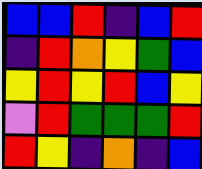[["blue", "blue", "red", "indigo", "blue", "red"], ["indigo", "red", "orange", "yellow", "green", "blue"], ["yellow", "red", "yellow", "red", "blue", "yellow"], ["violet", "red", "green", "green", "green", "red"], ["red", "yellow", "indigo", "orange", "indigo", "blue"]]